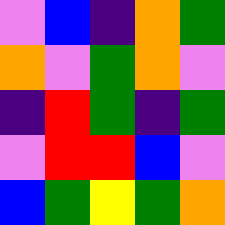[["violet", "blue", "indigo", "orange", "green"], ["orange", "violet", "green", "orange", "violet"], ["indigo", "red", "green", "indigo", "green"], ["violet", "red", "red", "blue", "violet"], ["blue", "green", "yellow", "green", "orange"]]